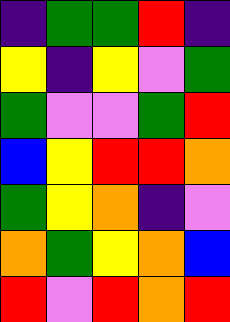[["indigo", "green", "green", "red", "indigo"], ["yellow", "indigo", "yellow", "violet", "green"], ["green", "violet", "violet", "green", "red"], ["blue", "yellow", "red", "red", "orange"], ["green", "yellow", "orange", "indigo", "violet"], ["orange", "green", "yellow", "orange", "blue"], ["red", "violet", "red", "orange", "red"]]